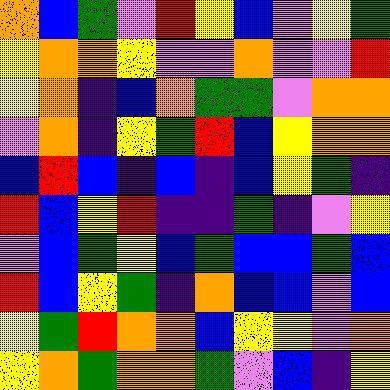[["orange", "blue", "green", "violet", "red", "yellow", "blue", "violet", "yellow", "green"], ["yellow", "orange", "orange", "yellow", "violet", "violet", "orange", "violet", "violet", "red"], ["yellow", "orange", "indigo", "blue", "orange", "green", "green", "violet", "orange", "orange"], ["violet", "orange", "indigo", "yellow", "green", "red", "blue", "yellow", "orange", "orange"], ["blue", "red", "blue", "indigo", "blue", "indigo", "blue", "yellow", "green", "indigo"], ["red", "blue", "yellow", "red", "indigo", "indigo", "green", "indigo", "violet", "yellow"], ["violet", "blue", "green", "yellow", "blue", "green", "blue", "blue", "green", "blue"], ["red", "blue", "yellow", "green", "indigo", "orange", "blue", "blue", "violet", "blue"], ["yellow", "green", "red", "orange", "orange", "blue", "yellow", "yellow", "violet", "orange"], ["yellow", "orange", "green", "orange", "orange", "green", "violet", "blue", "indigo", "yellow"]]